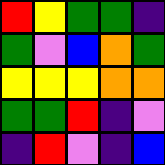[["red", "yellow", "green", "green", "indigo"], ["green", "violet", "blue", "orange", "green"], ["yellow", "yellow", "yellow", "orange", "orange"], ["green", "green", "red", "indigo", "violet"], ["indigo", "red", "violet", "indigo", "blue"]]